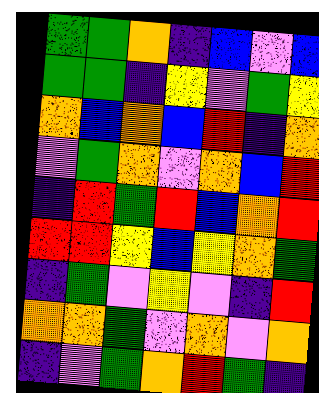[["green", "green", "orange", "indigo", "blue", "violet", "blue"], ["green", "green", "indigo", "yellow", "violet", "green", "yellow"], ["orange", "blue", "orange", "blue", "red", "indigo", "orange"], ["violet", "green", "orange", "violet", "orange", "blue", "red"], ["indigo", "red", "green", "red", "blue", "orange", "red"], ["red", "red", "yellow", "blue", "yellow", "orange", "green"], ["indigo", "green", "violet", "yellow", "violet", "indigo", "red"], ["orange", "orange", "green", "violet", "orange", "violet", "orange"], ["indigo", "violet", "green", "orange", "red", "green", "indigo"]]